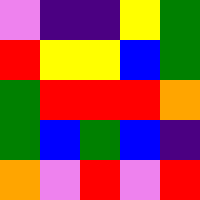[["violet", "indigo", "indigo", "yellow", "green"], ["red", "yellow", "yellow", "blue", "green"], ["green", "red", "red", "red", "orange"], ["green", "blue", "green", "blue", "indigo"], ["orange", "violet", "red", "violet", "red"]]